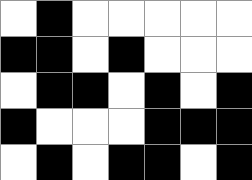[["white", "black", "white", "white", "white", "white", "white"], ["black", "black", "white", "black", "white", "white", "white"], ["white", "black", "black", "white", "black", "white", "black"], ["black", "white", "white", "white", "black", "black", "black"], ["white", "black", "white", "black", "black", "white", "black"]]